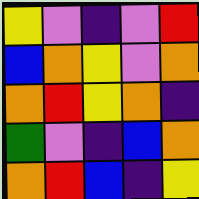[["yellow", "violet", "indigo", "violet", "red"], ["blue", "orange", "yellow", "violet", "orange"], ["orange", "red", "yellow", "orange", "indigo"], ["green", "violet", "indigo", "blue", "orange"], ["orange", "red", "blue", "indigo", "yellow"]]